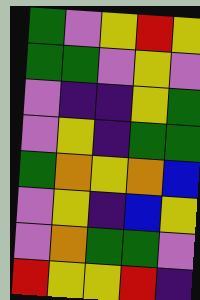[["green", "violet", "yellow", "red", "yellow"], ["green", "green", "violet", "yellow", "violet"], ["violet", "indigo", "indigo", "yellow", "green"], ["violet", "yellow", "indigo", "green", "green"], ["green", "orange", "yellow", "orange", "blue"], ["violet", "yellow", "indigo", "blue", "yellow"], ["violet", "orange", "green", "green", "violet"], ["red", "yellow", "yellow", "red", "indigo"]]